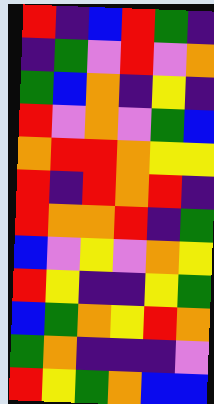[["red", "indigo", "blue", "red", "green", "indigo"], ["indigo", "green", "violet", "red", "violet", "orange"], ["green", "blue", "orange", "indigo", "yellow", "indigo"], ["red", "violet", "orange", "violet", "green", "blue"], ["orange", "red", "red", "orange", "yellow", "yellow"], ["red", "indigo", "red", "orange", "red", "indigo"], ["red", "orange", "orange", "red", "indigo", "green"], ["blue", "violet", "yellow", "violet", "orange", "yellow"], ["red", "yellow", "indigo", "indigo", "yellow", "green"], ["blue", "green", "orange", "yellow", "red", "orange"], ["green", "orange", "indigo", "indigo", "indigo", "violet"], ["red", "yellow", "green", "orange", "blue", "blue"]]